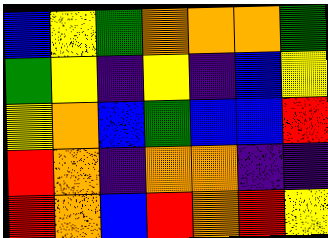[["blue", "yellow", "green", "orange", "orange", "orange", "green"], ["green", "yellow", "indigo", "yellow", "indigo", "blue", "yellow"], ["yellow", "orange", "blue", "green", "blue", "blue", "red"], ["red", "orange", "indigo", "orange", "orange", "indigo", "indigo"], ["red", "orange", "blue", "red", "orange", "red", "yellow"]]